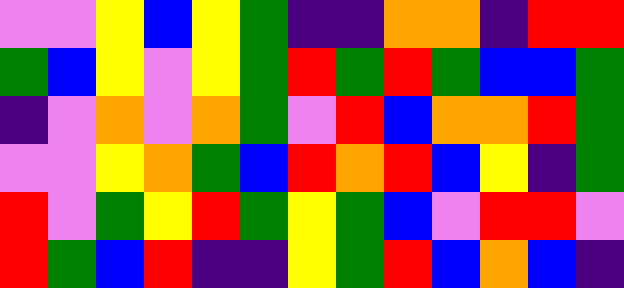[["violet", "violet", "yellow", "blue", "yellow", "green", "indigo", "indigo", "orange", "orange", "indigo", "red", "red"], ["green", "blue", "yellow", "violet", "yellow", "green", "red", "green", "red", "green", "blue", "blue", "green"], ["indigo", "violet", "orange", "violet", "orange", "green", "violet", "red", "blue", "orange", "orange", "red", "green"], ["violet", "violet", "yellow", "orange", "green", "blue", "red", "orange", "red", "blue", "yellow", "indigo", "green"], ["red", "violet", "green", "yellow", "red", "green", "yellow", "green", "blue", "violet", "red", "red", "violet"], ["red", "green", "blue", "red", "indigo", "indigo", "yellow", "green", "red", "blue", "orange", "blue", "indigo"]]